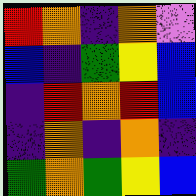[["red", "orange", "indigo", "orange", "violet"], ["blue", "indigo", "green", "yellow", "blue"], ["indigo", "red", "orange", "red", "blue"], ["indigo", "orange", "indigo", "orange", "indigo"], ["green", "orange", "green", "yellow", "blue"]]